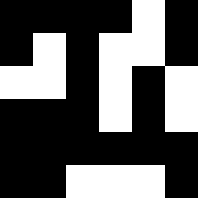[["black", "black", "black", "black", "white", "black"], ["black", "white", "black", "white", "white", "black"], ["white", "white", "black", "white", "black", "white"], ["black", "black", "black", "white", "black", "white"], ["black", "black", "black", "black", "black", "black"], ["black", "black", "white", "white", "white", "black"]]